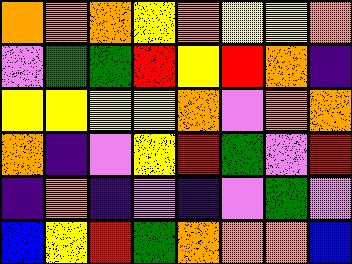[["orange", "orange", "orange", "yellow", "orange", "yellow", "yellow", "orange"], ["violet", "green", "green", "red", "yellow", "red", "orange", "indigo"], ["yellow", "yellow", "yellow", "yellow", "orange", "violet", "orange", "orange"], ["orange", "indigo", "violet", "yellow", "red", "green", "violet", "red"], ["indigo", "orange", "indigo", "violet", "indigo", "violet", "green", "violet"], ["blue", "yellow", "red", "green", "orange", "orange", "orange", "blue"]]